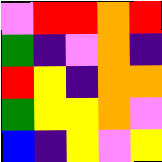[["violet", "red", "red", "orange", "red"], ["green", "indigo", "violet", "orange", "indigo"], ["red", "yellow", "indigo", "orange", "orange"], ["green", "yellow", "yellow", "orange", "violet"], ["blue", "indigo", "yellow", "violet", "yellow"]]